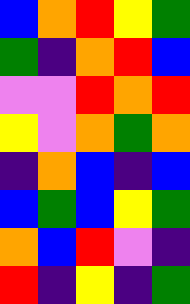[["blue", "orange", "red", "yellow", "green"], ["green", "indigo", "orange", "red", "blue"], ["violet", "violet", "red", "orange", "red"], ["yellow", "violet", "orange", "green", "orange"], ["indigo", "orange", "blue", "indigo", "blue"], ["blue", "green", "blue", "yellow", "green"], ["orange", "blue", "red", "violet", "indigo"], ["red", "indigo", "yellow", "indigo", "green"]]